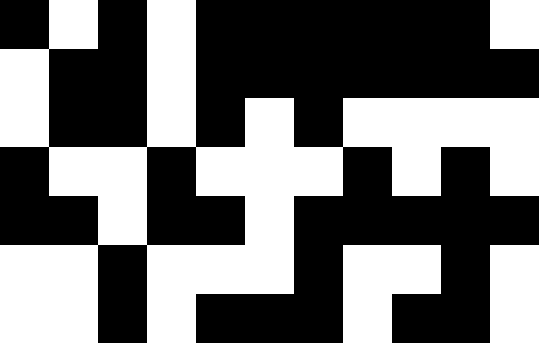[["black", "white", "black", "white", "black", "black", "black", "black", "black", "black", "white"], ["white", "black", "black", "white", "black", "black", "black", "black", "black", "black", "black"], ["white", "black", "black", "white", "black", "white", "black", "white", "white", "white", "white"], ["black", "white", "white", "black", "white", "white", "white", "black", "white", "black", "white"], ["black", "black", "white", "black", "black", "white", "black", "black", "black", "black", "black"], ["white", "white", "black", "white", "white", "white", "black", "white", "white", "black", "white"], ["white", "white", "black", "white", "black", "black", "black", "white", "black", "black", "white"]]